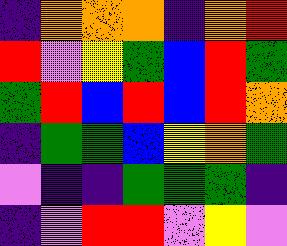[["indigo", "orange", "orange", "orange", "indigo", "orange", "red"], ["red", "violet", "yellow", "green", "blue", "red", "green"], ["green", "red", "blue", "red", "blue", "red", "orange"], ["indigo", "green", "green", "blue", "yellow", "orange", "green"], ["violet", "indigo", "indigo", "green", "green", "green", "indigo"], ["indigo", "violet", "red", "red", "violet", "yellow", "violet"]]